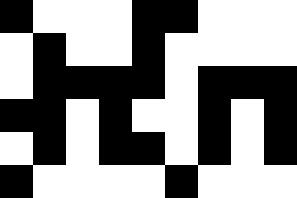[["black", "white", "white", "white", "black", "black", "white", "white", "white"], ["white", "black", "white", "white", "black", "white", "white", "white", "white"], ["white", "black", "black", "black", "black", "white", "black", "black", "black"], ["black", "black", "white", "black", "white", "white", "black", "white", "black"], ["white", "black", "white", "black", "black", "white", "black", "white", "black"], ["black", "white", "white", "white", "white", "black", "white", "white", "white"]]